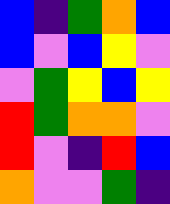[["blue", "indigo", "green", "orange", "blue"], ["blue", "violet", "blue", "yellow", "violet"], ["violet", "green", "yellow", "blue", "yellow"], ["red", "green", "orange", "orange", "violet"], ["red", "violet", "indigo", "red", "blue"], ["orange", "violet", "violet", "green", "indigo"]]